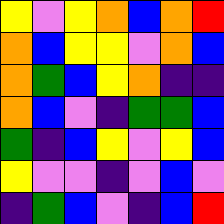[["yellow", "violet", "yellow", "orange", "blue", "orange", "red"], ["orange", "blue", "yellow", "yellow", "violet", "orange", "blue"], ["orange", "green", "blue", "yellow", "orange", "indigo", "indigo"], ["orange", "blue", "violet", "indigo", "green", "green", "blue"], ["green", "indigo", "blue", "yellow", "violet", "yellow", "blue"], ["yellow", "violet", "violet", "indigo", "violet", "blue", "violet"], ["indigo", "green", "blue", "violet", "indigo", "blue", "red"]]